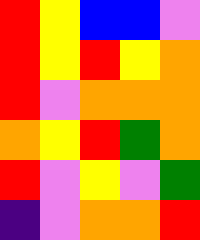[["red", "yellow", "blue", "blue", "violet"], ["red", "yellow", "red", "yellow", "orange"], ["red", "violet", "orange", "orange", "orange"], ["orange", "yellow", "red", "green", "orange"], ["red", "violet", "yellow", "violet", "green"], ["indigo", "violet", "orange", "orange", "red"]]